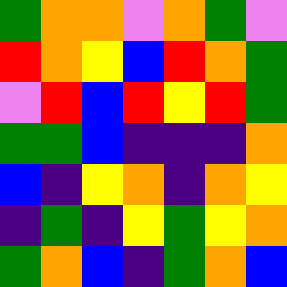[["green", "orange", "orange", "violet", "orange", "green", "violet"], ["red", "orange", "yellow", "blue", "red", "orange", "green"], ["violet", "red", "blue", "red", "yellow", "red", "green"], ["green", "green", "blue", "indigo", "indigo", "indigo", "orange"], ["blue", "indigo", "yellow", "orange", "indigo", "orange", "yellow"], ["indigo", "green", "indigo", "yellow", "green", "yellow", "orange"], ["green", "orange", "blue", "indigo", "green", "orange", "blue"]]